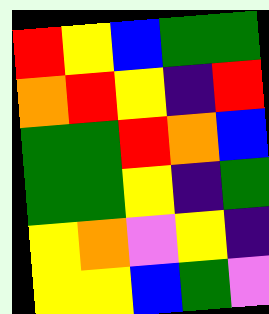[["red", "yellow", "blue", "green", "green"], ["orange", "red", "yellow", "indigo", "red"], ["green", "green", "red", "orange", "blue"], ["green", "green", "yellow", "indigo", "green"], ["yellow", "orange", "violet", "yellow", "indigo"], ["yellow", "yellow", "blue", "green", "violet"]]